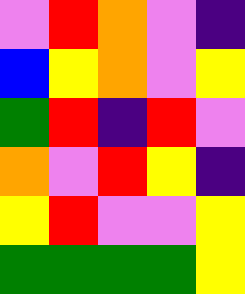[["violet", "red", "orange", "violet", "indigo"], ["blue", "yellow", "orange", "violet", "yellow"], ["green", "red", "indigo", "red", "violet"], ["orange", "violet", "red", "yellow", "indigo"], ["yellow", "red", "violet", "violet", "yellow"], ["green", "green", "green", "green", "yellow"]]